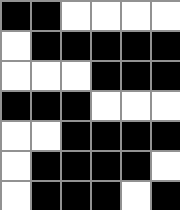[["black", "black", "white", "white", "white", "white"], ["white", "black", "black", "black", "black", "black"], ["white", "white", "white", "black", "black", "black"], ["black", "black", "black", "white", "white", "white"], ["white", "white", "black", "black", "black", "black"], ["white", "black", "black", "black", "black", "white"], ["white", "black", "black", "black", "white", "black"]]